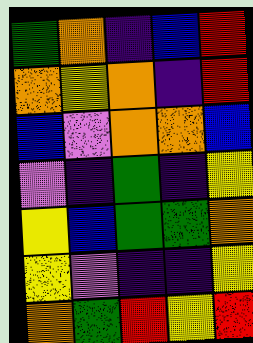[["green", "orange", "indigo", "blue", "red"], ["orange", "yellow", "orange", "indigo", "red"], ["blue", "violet", "orange", "orange", "blue"], ["violet", "indigo", "green", "indigo", "yellow"], ["yellow", "blue", "green", "green", "orange"], ["yellow", "violet", "indigo", "indigo", "yellow"], ["orange", "green", "red", "yellow", "red"]]